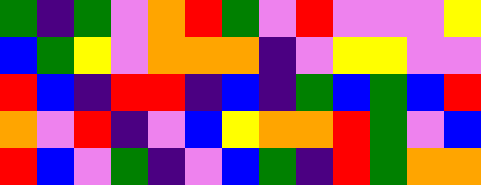[["green", "indigo", "green", "violet", "orange", "red", "green", "violet", "red", "violet", "violet", "violet", "yellow"], ["blue", "green", "yellow", "violet", "orange", "orange", "orange", "indigo", "violet", "yellow", "yellow", "violet", "violet"], ["red", "blue", "indigo", "red", "red", "indigo", "blue", "indigo", "green", "blue", "green", "blue", "red"], ["orange", "violet", "red", "indigo", "violet", "blue", "yellow", "orange", "orange", "red", "green", "violet", "blue"], ["red", "blue", "violet", "green", "indigo", "violet", "blue", "green", "indigo", "red", "green", "orange", "orange"]]